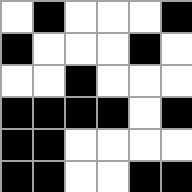[["white", "black", "white", "white", "white", "black"], ["black", "white", "white", "white", "black", "white"], ["white", "white", "black", "white", "white", "white"], ["black", "black", "black", "black", "white", "black"], ["black", "black", "white", "white", "white", "white"], ["black", "black", "white", "white", "black", "black"]]